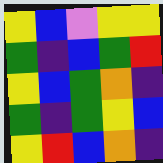[["yellow", "blue", "violet", "yellow", "yellow"], ["green", "indigo", "blue", "green", "red"], ["yellow", "blue", "green", "orange", "indigo"], ["green", "indigo", "green", "yellow", "blue"], ["yellow", "red", "blue", "orange", "indigo"]]